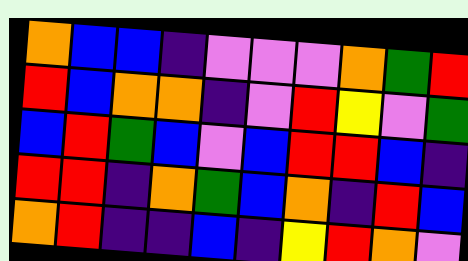[["orange", "blue", "blue", "indigo", "violet", "violet", "violet", "orange", "green", "red"], ["red", "blue", "orange", "orange", "indigo", "violet", "red", "yellow", "violet", "green"], ["blue", "red", "green", "blue", "violet", "blue", "red", "red", "blue", "indigo"], ["red", "red", "indigo", "orange", "green", "blue", "orange", "indigo", "red", "blue"], ["orange", "red", "indigo", "indigo", "blue", "indigo", "yellow", "red", "orange", "violet"]]